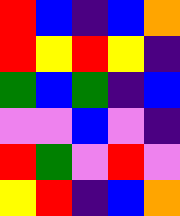[["red", "blue", "indigo", "blue", "orange"], ["red", "yellow", "red", "yellow", "indigo"], ["green", "blue", "green", "indigo", "blue"], ["violet", "violet", "blue", "violet", "indigo"], ["red", "green", "violet", "red", "violet"], ["yellow", "red", "indigo", "blue", "orange"]]